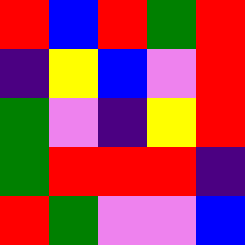[["red", "blue", "red", "green", "red"], ["indigo", "yellow", "blue", "violet", "red"], ["green", "violet", "indigo", "yellow", "red"], ["green", "red", "red", "red", "indigo"], ["red", "green", "violet", "violet", "blue"]]